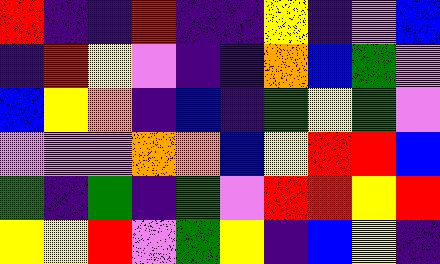[["red", "indigo", "indigo", "red", "indigo", "indigo", "yellow", "indigo", "violet", "blue"], ["indigo", "red", "yellow", "violet", "indigo", "indigo", "orange", "blue", "green", "violet"], ["blue", "yellow", "orange", "indigo", "blue", "indigo", "green", "yellow", "green", "violet"], ["violet", "violet", "violet", "orange", "orange", "blue", "yellow", "red", "red", "blue"], ["green", "indigo", "green", "indigo", "green", "violet", "red", "red", "yellow", "red"], ["yellow", "yellow", "red", "violet", "green", "yellow", "indigo", "blue", "yellow", "indigo"]]